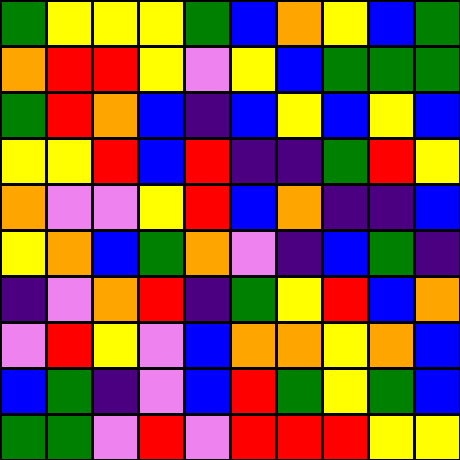[["green", "yellow", "yellow", "yellow", "green", "blue", "orange", "yellow", "blue", "green"], ["orange", "red", "red", "yellow", "violet", "yellow", "blue", "green", "green", "green"], ["green", "red", "orange", "blue", "indigo", "blue", "yellow", "blue", "yellow", "blue"], ["yellow", "yellow", "red", "blue", "red", "indigo", "indigo", "green", "red", "yellow"], ["orange", "violet", "violet", "yellow", "red", "blue", "orange", "indigo", "indigo", "blue"], ["yellow", "orange", "blue", "green", "orange", "violet", "indigo", "blue", "green", "indigo"], ["indigo", "violet", "orange", "red", "indigo", "green", "yellow", "red", "blue", "orange"], ["violet", "red", "yellow", "violet", "blue", "orange", "orange", "yellow", "orange", "blue"], ["blue", "green", "indigo", "violet", "blue", "red", "green", "yellow", "green", "blue"], ["green", "green", "violet", "red", "violet", "red", "red", "red", "yellow", "yellow"]]